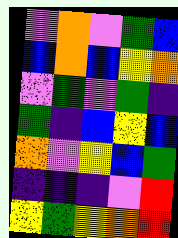[["violet", "orange", "violet", "green", "blue"], ["blue", "orange", "blue", "yellow", "orange"], ["violet", "green", "violet", "green", "indigo"], ["green", "indigo", "blue", "yellow", "blue"], ["orange", "violet", "yellow", "blue", "green"], ["indigo", "indigo", "indigo", "violet", "red"], ["yellow", "green", "yellow", "orange", "red"]]